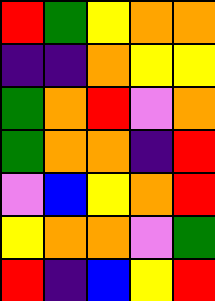[["red", "green", "yellow", "orange", "orange"], ["indigo", "indigo", "orange", "yellow", "yellow"], ["green", "orange", "red", "violet", "orange"], ["green", "orange", "orange", "indigo", "red"], ["violet", "blue", "yellow", "orange", "red"], ["yellow", "orange", "orange", "violet", "green"], ["red", "indigo", "blue", "yellow", "red"]]